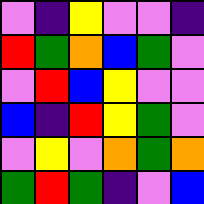[["violet", "indigo", "yellow", "violet", "violet", "indigo"], ["red", "green", "orange", "blue", "green", "violet"], ["violet", "red", "blue", "yellow", "violet", "violet"], ["blue", "indigo", "red", "yellow", "green", "violet"], ["violet", "yellow", "violet", "orange", "green", "orange"], ["green", "red", "green", "indigo", "violet", "blue"]]